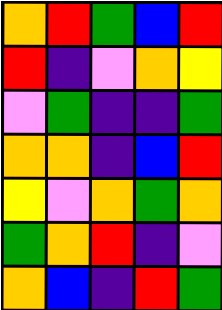[["orange", "red", "green", "blue", "red"], ["red", "indigo", "violet", "orange", "yellow"], ["violet", "green", "indigo", "indigo", "green"], ["orange", "orange", "indigo", "blue", "red"], ["yellow", "violet", "orange", "green", "orange"], ["green", "orange", "red", "indigo", "violet"], ["orange", "blue", "indigo", "red", "green"]]